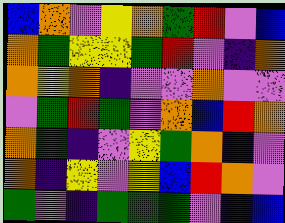[["blue", "orange", "violet", "yellow", "orange", "green", "red", "violet", "blue"], ["orange", "green", "yellow", "yellow", "green", "red", "violet", "indigo", "orange"], ["orange", "yellow", "orange", "indigo", "violet", "violet", "orange", "violet", "violet"], ["violet", "green", "red", "green", "violet", "orange", "blue", "red", "orange"], ["orange", "green", "indigo", "violet", "yellow", "green", "orange", "indigo", "violet"], ["orange", "indigo", "yellow", "violet", "yellow", "blue", "red", "orange", "violet"], ["green", "violet", "indigo", "green", "green", "green", "violet", "indigo", "blue"]]